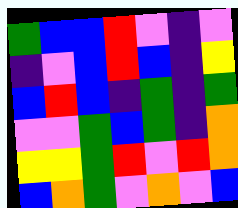[["green", "blue", "blue", "red", "violet", "indigo", "violet"], ["indigo", "violet", "blue", "red", "blue", "indigo", "yellow"], ["blue", "red", "blue", "indigo", "green", "indigo", "green"], ["violet", "violet", "green", "blue", "green", "indigo", "orange"], ["yellow", "yellow", "green", "red", "violet", "red", "orange"], ["blue", "orange", "green", "violet", "orange", "violet", "blue"]]